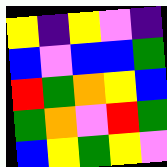[["yellow", "indigo", "yellow", "violet", "indigo"], ["blue", "violet", "blue", "blue", "green"], ["red", "green", "orange", "yellow", "blue"], ["green", "orange", "violet", "red", "green"], ["blue", "yellow", "green", "yellow", "violet"]]